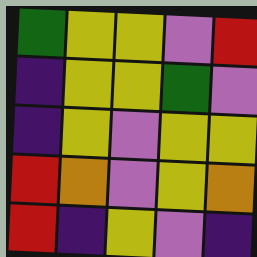[["green", "yellow", "yellow", "violet", "red"], ["indigo", "yellow", "yellow", "green", "violet"], ["indigo", "yellow", "violet", "yellow", "yellow"], ["red", "orange", "violet", "yellow", "orange"], ["red", "indigo", "yellow", "violet", "indigo"]]